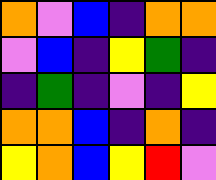[["orange", "violet", "blue", "indigo", "orange", "orange"], ["violet", "blue", "indigo", "yellow", "green", "indigo"], ["indigo", "green", "indigo", "violet", "indigo", "yellow"], ["orange", "orange", "blue", "indigo", "orange", "indigo"], ["yellow", "orange", "blue", "yellow", "red", "violet"]]